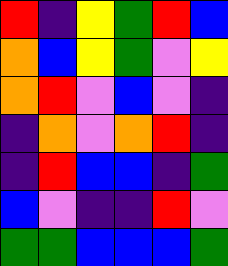[["red", "indigo", "yellow", "green", "red", "blue"], ["orange", "blue", "yellow", "green", "violet", "yellow"], ["orange", "red", "violet", "blue", "violet", "indigo"], ["indigo", "orange", "violet", "orange", "red", "indigo"], ["indigo", "red", "blue", "blue", "indigo", "green"], ["blue", "violet", "indigo", "indigo", "red", "violet"], ["green", "green", "blue", "blue", "blue", "green"]]